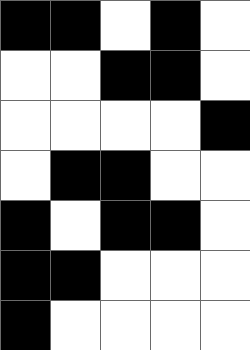[["black", "black", "white", "black", "white"], ["white", "white", "black", "black", "white"], ["white", "white", "white", "white", "black"], ["white", "black", "black", "white", "white"], ["black", "white", "black", "black", "white"], ["black", "black", "white", "white", "white"], ["black", "white", "white", "white", "white"]]